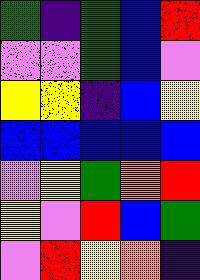[["green", "indigo", "green", "blue", "red"], ["violet", "violet", "green", "blue", "violet"], ["yellow", "yellow", "indigo", "blue", "yellow"], ["blue", "blue", "blue", "blue", "blue"], ["violet", "yellow", "green", "orange", "red"], ["yellow", "violet", "red", "blue", "green"], ["violet", "red", "yellow", "orange", "indigo"]]